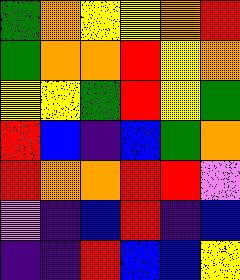[["green", "orange", "yellow", "yellow", "orange", "red"], ["green", "orange", "orange", "red", "yellow", "orange"], ["yellow", "yellow", "green", "red", "yellow", "green"], ["red", "blue", "indigo", "blue", "green", "orange"], ["red", "orange", "orange", "red", "red", "violet"], ["violet", "indigo", "blue", "red", "indigo", "blue"], ["indigo", "indigo", "red", "blue", "blue", "yellow"]]